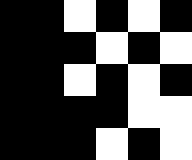[["black", "black", "white", "black", "white", "black"], ["black", "black", "black", "white", "black", "white"], ["black", "black", "white", "black", "white", "black"], ["black", "black", "black", "black", "white", "white"], ["black", "black", "black", "white", "black", "white"]]